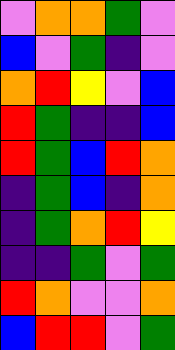[["violet", "orange", "orange", "green", "violet"], ["blue", "violet", "green", "indigo", "violet"], ["orange", "red", "yellow", "violet", "blue"], ["red", "green", "indigo", "indigo", "blue"], ["red", "green", "blue", "red", "orange"], ["indigo", "green", "blue", "indigo", "orange"], ["indigo", "green", "orange", "red", "yellow"], ["indigo", "indigo", "green", "violet", "green"], ["red", "orange", "violet", "violet", "orange"], ["blue", "red", "red", "violet", "green"]]